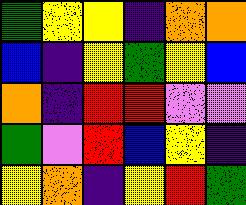[["green", "yellow", "yellow", "indigo", "orange", "orange"], ["blue", "indigo", "yellow", "green", "yellow", "blue"], ["orange", "indigo", "red", "red", "violet", "violet"], ["green", "violet", "red", "blue", "yellow", "indigo"], ["yellow", "orange", "indigo", "yellow", "red", "green"]]